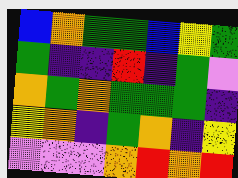[["blue", "orange", "green", "green", "blue", "yellow", "green"], ["green", "indigo", "indigo", "red", "indigo", "green", "violet"], ["orange", "green", "orange", "green", "green", "green", "indigo"], ["yellow", "orange", "indigo", "green", "orange", "indigo", "yellow"], ["violet", "violet", "violet", "orange", "red", "orange", "red"]]